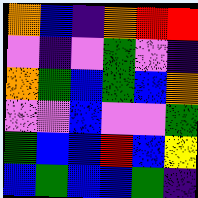[["orange", "blue", "indigo", "orange", "red", "red"], ["violet", "indigo", "violet", "green", "violet", "indigo"], ["orange", "green", "blue", "green", "blue", "orange"], ["violet", "violet", "blue", "violet", "violet", "green"], ["green", "blue", "blue", "red", "blue", "yellow"], ["blue", "green", "blue", "blue", "green", "indigo"]]